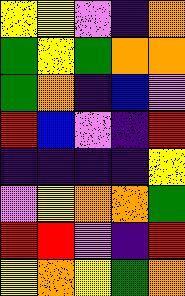[["yellow", "yellow", "violet", "indigo", "orange"], ["green", "yellow", "green", "orange", "orange"], ["green", "orange", "indigo", "blue", "violet"], ["red", "blue", "violet", "indigo", "red"], ["indigo", "indigo", "indigo", "indigo", "yellow"], ["violet", "yellow", "orange", "orange", "green"], ["red", "red", "violet", "indigo", "red"], ["yellow", "orange", "yellow", "green", "orange"]]